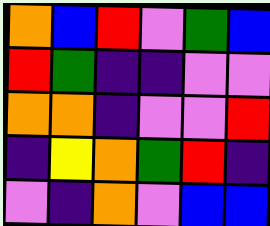[["orange", "blue", "red", "violet", "green", "blue"], ["red", "green", "indigo", "indigo", "violet", "violet"], ["orange", "orange", "indigo", "violet", "violet", "red"], ["indigo", "yellow", "orange", "green", "red", "indigo"], ["violet", "indigo", "orange", "violet", "blue", "blue"]]